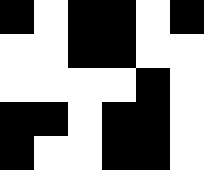[["black", "white", "black", "black", "white", "black"], ["white", "white", "black", "black", "white", "white"], ["white", "white", "white", "white", "black", "white"], ["black", "black", "white", "black", "black", "white"], ["black", "white", "white", "black", "black", "white"]]